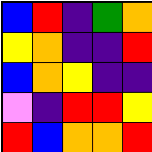[["blue", "red", "indigo", "green", "orange"], ["yellow", "orange", "indigo", "indigo", "red"], ["blue", "orange", "yellow", "indigo", "indigo"], ["violet", "indigo", "red", "red", "yellow"], ["red", "blue", "orange", "orange", "red"]]